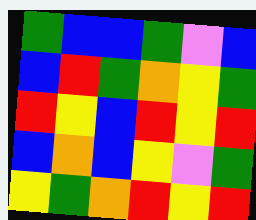[["green", "blue", "blue", "green", "violet", "blue"], ["blue", "red", "green", "orange", "yellow", "green"], ["red", "yellow", "blue", "red", "yellow", "red"], ["blue", "orange", "blue", "yellow", "violet", "green"], ["yellow", "green", "orange", "red", "yellow", "red"]]